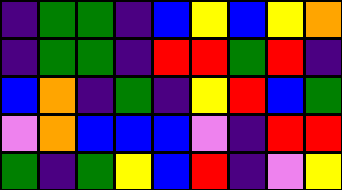[["indigo", "green", "green", "indigo", "blue", "yellow", "blue", "yellow", "orange"], ["indigo", "green", "green", "indigo", "red", "red", "green", "red", "indigo"], ["blue", "orange", "indigo", "green", "indigo", "yellow", "red", "blue", "green"], ["violet", "orange", "blue", "blue", "blue", "violet", "indigo", "red", "red"], ["green", "indigo", "green", "yellow", "blue", "red", "indigo", "violet", "yellow"]]